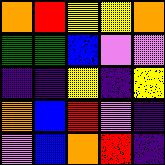[["orange", "red", "yellow", "yellow", "orange"], ["green", "green", "blue", "violet", "violet"], ["indigo", "indigo", "yellow", "indigo", "yellow"], ["orange", "blue", "red", "violet", "indigo"], ["violet", "blue", "orange", "red", "indigo"]]